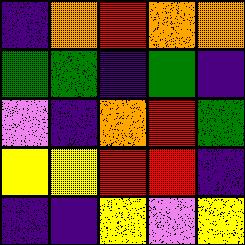[["indigo", "orange", "red", "orange", "orange"], ["green", "green", "indigo", "green", "indigo"], ["violet", "indigo", "orange", "red", "green"], ["yellow", "yellow", "red", "red", "indigo"], ["indigo", "indigo", "yellow", "violet", "yellow"]]